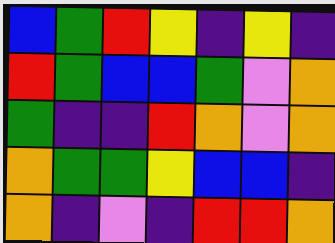[["blue", "green", "red", "yellow", "indigo", "yellow", "indigo"], ["red", "green", "blue", "blue", "green", "violet", "orange"], ["green", "indigo", "indigo", "red", "orange", "violet", "orange"], ["orange", "green", "green", "yellow", "blue", "blue", "indigo"], ["orange", "indigo", "violet", "indigo", "red", "red", "orange"]]